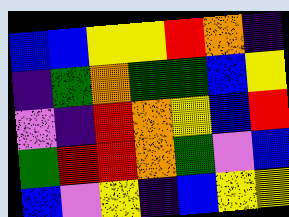[["blue", "blue", "yellow", "yellow", "red", "orange", "indigo"], ["indigo", "green", "orange", "green", "green", "blue", "yellow"], ["violet", "indigo", "red", "orange", "yellow", "blue", "red"], ["green", "red", "red", "orange", "green", "violet", "blue"], ["blue", "violet", "yellow", "indigo", "blue", "yellow", "yellow"]]